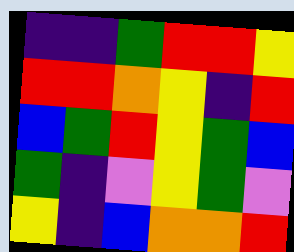[["indigo", "indigo", "green", "red", "red", "yellow"], ["red", "red", "orange", "yellow", "indigo", "red"], ["blue", "green", "red", "yellow", "green", "blue"], ["green", "indigo", "violet", "yellow", "green", "violet"], ["yellow", "indigo", "blue", "orange", "orange", "red"]]